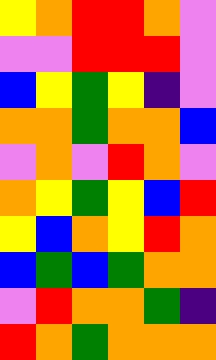[["yellow", "orange", "red", "red", "orange", "violet"], ["violet", "violet", "red", "red", "red", "violet"], ["blue", "yellow", "green", "yellow", "indigo", "violet"], ["orange", "orange", "green", "orange", "orange", "blue"], ["violet", "orange", "violet", "red", "orange", "violet"], ["orange", "yellow", "green", "yellow", "blue", "red"], ["yellow", "blue", "orange", "yellow", "red", "orange"], ["blue", "green", "blue", "green", "orange", "orange"], ["violet", "red", "orange", "orange", "green", "indigo"], ["red", "orange", "green", "orange", "orange", "orange"]]